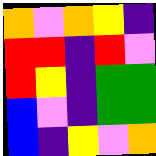[["orange", "violet", "orange", "yellow", "indigo"], ["red", "red", "indigo", "red", "violet"], ["red", "yellow", "indigo", "green", "green"], ["blue", "violet", "indigo", "green", "green"], ["blue", "indigo", "yellow", "violet", "orange"]]